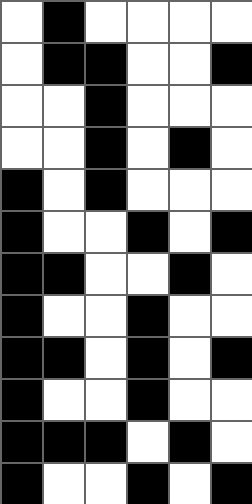[["white", "black", "white", "white", "white", "white"], ["white", "black", "black", "white", "white", "black"], ["white", "white", "black", "white", "white", "white"], ["white", "white", "black", "white", "black", "white"], ["black", "white", "black", "white", "white", "white"], ["black", "white", "white", "black", "white", "black"], ["black", "black", "white", "white", "black", "white"], ["black", "white", "white", "black", "white", "white"], ["black", "black", "white", "black", "white", "black"], ["black", "white", "white", "black", "white", "white"], ["black", "black", "black", "white", "black", "white"], ["black", "white", "white", "black", "white", "black"]]